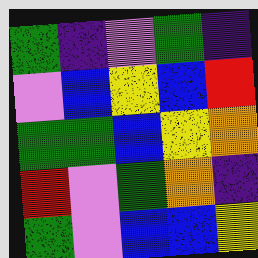[["green", "indigo", "violet", "green", "indigo"], ["violet", "blue", "yellow", "blue", "red"], ["green", "green", "blue", "yellow", "orange"], ["red", "violet", "green", "orange", "indigo"], ["green", "violet", "blue", "blue", "yellow"]]